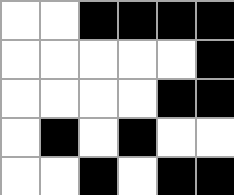[["white", "white", "black", "black", "black", "black"], ["white", "white", "white", "white", "white", "black"], ["white", "white", "white", "white", "black", "black"], ["white", "black", "white", "black", "white", "white"], ["white", "white", "black", "white", "black", "black"]]